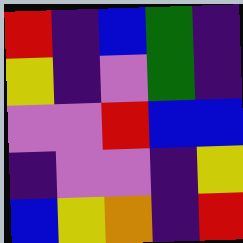[["red", "indigo", "blue", "green", "indigo"], ["yellow", "indigo", "violet", "green", "indigo"], ["violet", "violet", "red", "blue", "blue"], ["indigo", "violet", "violet", "indigo", "yellow"], ["blue", "yellow", "orange", "indigo", "red"]]